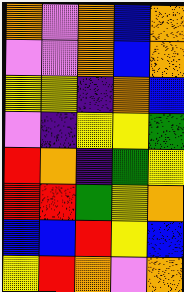[["orange", "violet", "orange", "blue", "orange"], ["violet", "violet", "orange", "blue", "orange"], ["yellow", "yellow", "indigo", "orange", "blue"], ["violet", "indigo", "yellow", "yellow", "green"], ["red", "orange", "indigo", "green", "yellow"], ["red", "red", "green", "yellow", "orange"], ["blue", "blue", "red", "yellow", "blue"], ["yellow", "red", "orange", "violet", "orange"]]